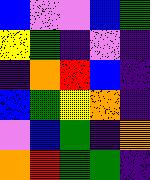[["blue", "violet", "violet", "blue", "green"], ["yellow", "green", "indigo", "violet", "indigo"], ["indigo", "orange", "red", "blue", "indigo"], ["blue", "green", "yellow", "orange", "indigo"], ["violet", "blue", "green", "indigo", "orange"], ["orange", "red", "green", "green", "indigo"]]